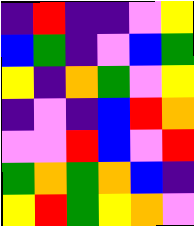[["indigo", "red", "indigo", "indigo", "violet", "yellow"], ["blue", "green", "indigo", "violet", "blue", "green"], ["yellow", "indigo", "orange", "green", "violet", "yellow"], ["indigo", "violet", "indigo", "blue", "red", "orange"], ["violet", "violet", "red", "blue", "violet", "red"], ["green", "orange", "green", "orange", "blue", "indigo"], ["yellow", "red", "green", "yellow", "orange", "violet"]]